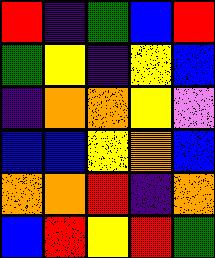[["red", "indigo", "green", "blue", "red"], ["green", "yellow", "indigo", "yellow", "blue"], ["indigo", "orange", "orange", "yellow", "violet"], ["blue", "blue", "yellow", "orange", "blue"], ["orange", "orange", "red", "indigo", "orange"], ["blue", "red", "yellow", "red", "green"]]